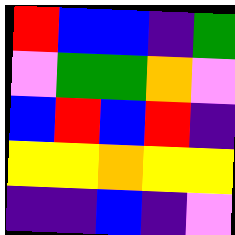[["red", "blue", "blue", "indigo", "green"], ["violet", "green", "green", "orange", "violet"], ["blue", "red", "blue", "red", "indigo"], ["yellow", "yellow", "orange", "yellow", "yellow"], ["indigo", "indigo", "blue", "indigo", "violet"]]